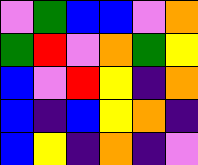[["violet", "green", "blue", "blue", "violet", "orange"], ["green", "red", "violet", "orange", "green", "yellow"], ["blue", "violet", "red", "yellow", "indigo", "orange"], ["blue", "indigo", "blue", "yellow", "orange", "indigo"], ["blue", "yellow", "indigo", "orange", "indigo", "violet"]]